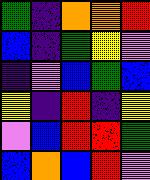[["green", "indigo", "orange", "orange", "red"], ["blue", "indigo", "green", "yellow", "violet"], ["indigo", "violet", "blue", "green", "blue"], ["yellow", "indigo", "red", "indigo", "yellow"], ["violet", "blue", "red", "red", "green"], ["blue", "orange", "blue", "red", "violet"]]